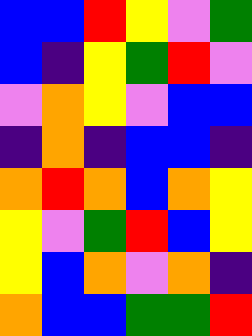[["blue", "blue", "red", "yellow", "violet", "green"], ["blue", "indigo", "yellow", "green", "red", "violet"], ["violet", "orange", "yellow", "violet", "blue", "blue"], ["indigo", "orange", "indigo", "blue", "blue", "indigo"], ["orange", "red", "orange", "blue", "orange", "yellow"], ["yellow", "violet", "green", "red", "blue", "yellow"], ["yellow", "blue", "orange", "violet", "orange", "indigo"], ["orange", "blue", "blue", "green", "green", "red"]]